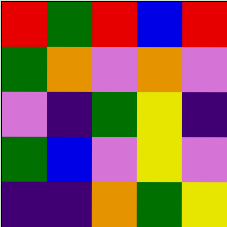[["red", "green", "red", "blue", "red"], ["green", "orange", "violet", "orange", "violet"], ["violet", "indigo", "green", "yellow", "indigo"], ["green", "blue", "violet", "yellow", "violet"], ["indigo", "indigo", "orange", "green", "yellow"]]